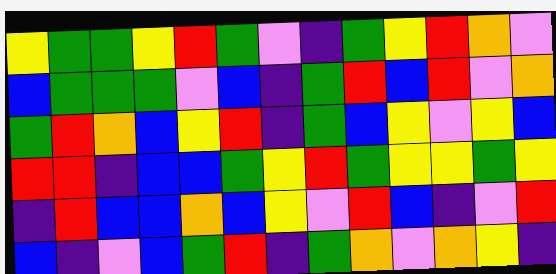[["yellow", "green", "green", "yellow", "red", "green", "violet", "indigo", "green", "yellow", "red", "orange", "violet"], ["blue", "green", "green", "green", "violet", "blue", "indigo", "green", "red", "blue", "red", "violet", "orange"], ["green", "red", "orange", "blue", "yellow", "red", "indigo", "green", "blue", "yellow", "violet", "yellow", "blue"], ["red", "red", "indigo", "blue", "blue", "green", "yellow", "red", "green", "yellow", "yellow", "green", "yellow"], ["indigo", "red", "blue", "blue", "orange", "blue", "yellow", "violet", "red", "blue", "indigo", "violet", "red"], ["blue", "indigo", "violet", "blue", "green", "red", "indigo", "green", "orange", "violet", "orange", "yellow", "indigo"]]